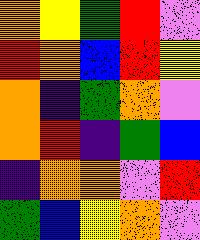[["orange", "yellow", "green", "red", "violet"], ["red", "orange", "blue", "red", "yellow"], ["orange", "indigo", "green", "orange", "violet"], ["orange", "red", "indigo", "green", "blue"], ["indigo", "orange", "orange", "violet", "red"], ["green", "blue", "yellow", "orange", "violet"]]